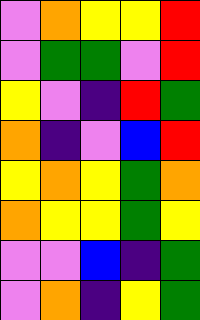[["violet", "orange", "yellow", "yellow", "red"], ["violet", "green", "green", "violet", "red"], ["yellow", "violet", "indigo", "red", "green"], ["orange", "indigo", "violet", "blue", "red"], ["yellow", "orange", "yellow", "green", "orange"], ["orange", "yellow", "yellow", "green", "yellow"], ["violet", "violet", "blue", "indigo", "green"], ["violet", "orange", "indigo", "yellow", "green"]]